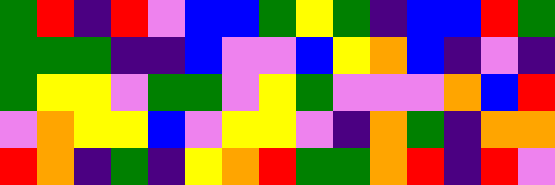[["green", "red", "indigo", "red", "violet", "blue", "blue", "green", "yellow", "green", "indigo", "blue", "blue", "red", "green"], ["green", "green", "green", "indigo", "indigo", "blue", "violet", "violet", "blue", "yellow", "orange", "blue", "indigo", "violet", "indigo"], ["green", "yellow", "yellow", "violet", "green", "green", "violet", "yellow", "green", "violet", "violet", "violet", "orange", "blue", "red"], ["violet", "orange", "yellow", "yellow", "blue", "violet", "yellow", "yellow", "violet", "indigo", "orange", "green", "indigo", "orange", "orange"], ["red", "orange", "indigo", "green", "indigo", "yellow", "orange", "red", "green", "green", "orange", "red", "indigo", "red", "violet"]]